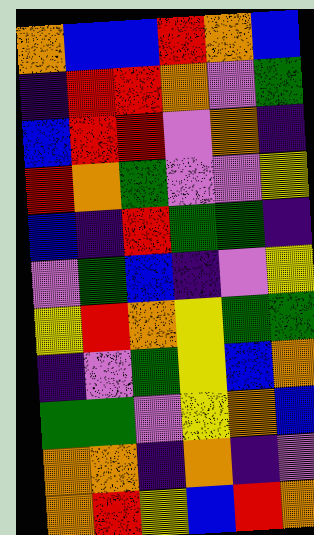[["orange", "blue", "blue", "red", "orange", "blue"], ["indigo", "red", "red", "orange", "violet", "green"], ["blue", "red", "red", "violet", "orange", "indigo"], ["red", "orange", "green", "violet", "violet", "yellow"], ["blue", "indigo", "red", "green", "green", "indigo"], ["violet", "green", "blue", "indigo", "violet", "yellow"], ["yellow", "red", "orange", "yellow", "green", "green"], ["indigo", "violet", "green", "yellow", "blue", "orange"], ["green", "green", "violet", "yellow", "orange", "blue"], ["orange", "orange", "indigo", "orange", "indigo", "violet"], ["orange", "red", "yellow", "blue", "red", "orange"]]